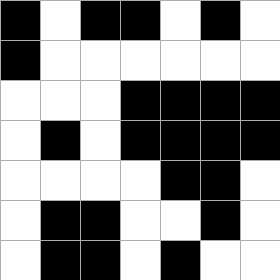[["black", "white", "black", "black", "white", "black", "white"], ["black", "white", "white", "white", "white", "white", "white"], ["white", "white", "white", "black", "black", "black", "black"], ["white", "black", "white", "black", "black", "black", "black"], ["white", "white", "white", "white", "black", "black", "white"], ["white", "black", "black", "white", "white", "black", "white"], ["white", "black", "black", "white", "black", "white", "white"]]